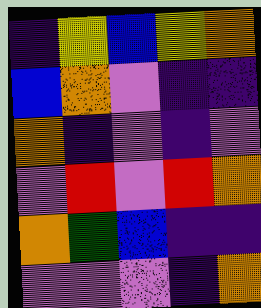[["indigo", "yellow", "blue", "yellow", "orange"], ["blue", "orange", "violet", "indigo", "indigo"], ["orange", "indigo", "violet", "indigo", "violet"], ["violet", "red", "violet", "red", "orange"], ["orange", "green", "blue", "indigo", "indigo"], ["violet", "violet", "violet", "indigo", "orange"]]